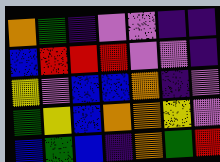[["orange", "green", "indigo", "violet", "violet", "indigo", "indigo"], ["blue", "red", "red", "red", "violet", "violet", "indigo"], ["yellow", "violet", "blue", "blue", "orange", "indigo", "violet"], ["green", "yellow", "blue", "orange", "orange", "yellow", "violet"], ["blue", "green", "blue", "indigo", "orange", "green", "red"]]